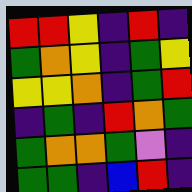[["red", "red", "yellow", "indigo", "red", "indigo"], ["green", "orange", "yellow", "indigo", "green", "yellow"], ["yellow", "yellow", "orange", "indigo", "green", "red"], ["indigo", "green", "indigo", "red", "orange", "green"], ["green", "orange", "orange", "green", "violet", "indigo"], ["green", "green", "indigo", "blue", "red", "indigo"]]